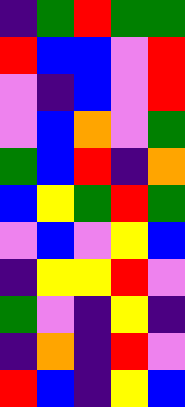[["indigo", "green", "red", "green", "green"], ["red", "blue", "blue", "violet", "red"], ["violet", "indigo", "blue", "violet", "red"], ["violet", "blue", "orange", "violet", "green"], ["green", "blue", "red", "indigo", "orange"], ["blue", "yellow", "green", "red", "green"], ["violet", "blue", "violet", "yellow", "blue"], ["indigo", "yellow", "yellow", "red", "violet"], ["green", "violet", "indigo", "yellow", "indigo"], ["indigo", "orange", "indigo", "red", "violet"], ["red", "blue", "indigo", "yellow", "blue"]]